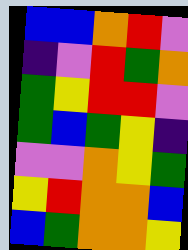[["blue", "blue", "orange", "red", "violet"], ["indigo", "violet", "red", "green", "orange"], ["green", "yellow", "red", "red", "violet"], ["green", "blue", "green", "yellow", "indigo"], ["violet", "violet", "orange", "yellow", "green"], ["yellow", "red", "orange", "orange", "blue"], ["blue", "green", "orange", "orange", "yellow"]]